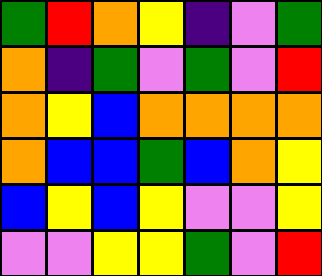[["green", "red", "orange", "yellow", "indigo", "violet", "green"], ["orange", "indigo", "green", "violet", "green", "violet", "red"], ["orange", "yellow", "blue", "orange", "orange", "orange", "orange"], ["orange", "blue", "blue", "green", "blue", "orange", "yellow"], ["blue", "yellow", "blue", "yellow", "violet", "violet", "yellow"], ["violet", "violet", "yellow", "yellow", "green", "violet", "red"]]